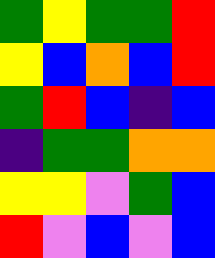[["green", "yellow", "green", "green", "red"], ["yellow", "blue", "orange", "blue", "red"], ["green", "red", "blue", "indigo", "blue"], ["indigo", "green", "green", "orange", "orange"], ["yellow", "yellow", "violet", "green", "blue"], ["red", "violet", "blue", "violet", "blue"]]